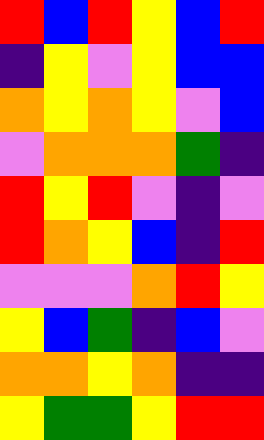[["red", "blue", "red", "yellow", "blue", "red"], ["indigo", "yellow", "violet", "yellow", "blue", "blue"], ["orange", "yellow", "orange", "yellow", "violet", "blue"], ["violet", "orange", "orange", "orange", "green", "indigo"], ["red", "yellow", "red", "violet", "indigo", "violet"], ["red", "orange", "yellow", "blue", "indigo", "red"], ["violet", "violet", "violet", "orange", "red", "yellow"], ["yellow", "blue", "green", "indigo", "blue", "violet"], ["orange", "orange", "yellow", "orange", "indigo", "indigo"], ["yellow", "green", "green", "yellow", "red", "red"]]